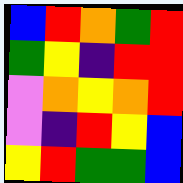[["blue", "red", "orange", "green", "red"], ["green", "yellow", "indigo", "red", "red"], ["violet", "orange", "yellow", "orange", "red"], ["violet", "indigo", "red", "yellow", "blue"], ["yellow", "red", "green", "green", "blue"]]